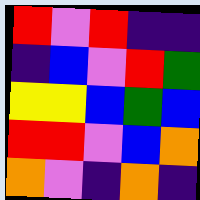[["red", "violet", "red", "indigo", "indigo"], ["indigo", "blue", "violet", "red", "green"], ["yellow", "yellow", "blue", "green", "blue"], ["red", "red", "violet", "blue", "orange"], ["orange", "violet", "indigo", "orange", "indigo"]]